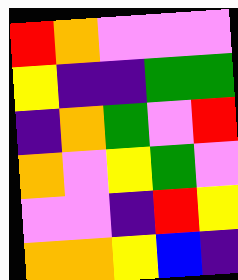[["red", "orange", "violet", "violet", "violet"], ["yellow", "indigo", "indigo", "green", "green"], ["indigo", "orange", "green", "violet", "red"], ["orange", "violet", "yellow", "green", "violet"], ["violet", "violet", "indigo", "red", "yellow"], ["orange", "orange", "yellow", "blue", "indigo"]]